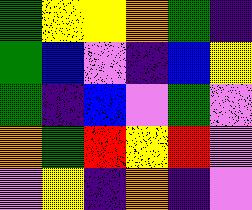[["green", "yellow", "yellow", "orange", "green", "indigo"], ["green", "blue", "violet", "indigo", "blue", "yellow"], ["green", "indigo", "blue", "violet", "green", "violet"], ["orange", "green", "red", "yellow", "red", "violet"], ["violet", "yellow", "indigo", "orange", "indigo", "violet"]]